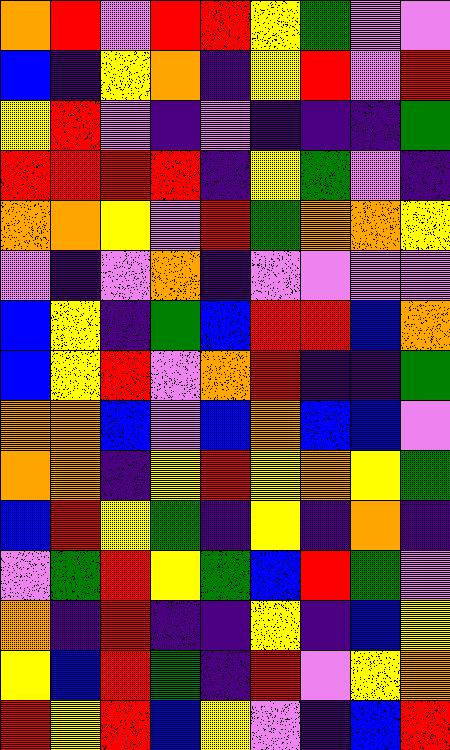[["orange", "red", "violet", "red", "red", "yellow", "green", "violet", "violet"], ["blue", "indigo", "yellow", "orange", "indigo", "yellow", "red", "violet", "red"], ["yellow", "red", "violet", "indigo", "violet", "indigo", "indigo", "indigo", "green"], ["red", "red", "red", "red", "indigo", "yellow", "green", "violet", "indigo"], ["orange", "orange", "yellow", "violet", "red", "green", "orange", "orange", "yellow"], ["violet", "indigo", "violet", "orange", "indigo", "violet", "violet", "violet", "violet"], ["blue", "yellow", "indigo", "green", "blue", "red", "red", "blue", "orange"], ["blue", "yellow", "red", "violet", "orange", "red", "indigo", "indigo", "green"], ["orange", "orange", "blue", "violet", "blue", "orange", "blue", "blue", "violet"], ["orange", "orange", "indigo", "yellow", "red", "yellow", "orange", "yellow", "green"], ["blue", "red", "yellow", "green", "indigo", "yellow", "indigo", "orange", "indigo"], ["violet", "green", "red", "yellow", "green", "blue", "red", "green", "violet"], ["orange", "indigo", "red", "indigo", "indigo", "yellow", "indigo", "blue", "yellow"], ["yellow", "blue", "red", "green", "indigo", "red", "violet", "yellow", "orange"], ["red", "yellow", "red", "blue", "yellow", "violet", "indigo", "blue", "red"]]